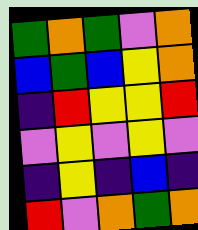[["green", "orange", "green", "violet", "orange"], ["blue", "green", "blue", "yellow", "orange"], ["indigo", "red", "yellow", "yellow", "red"], ["violet", "yellow", "violet", "yellow", "violet"], ["indigo", "yellow", "indigo", "blue", "indigo"], ["red", "violet", "orange", "green", "orange"]]